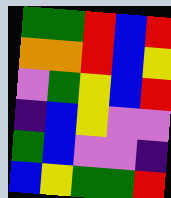[["green", "green", "red", "blue", "red"], ["orange", "orange", "red", "blue", "yellow"], ["violet", "green", "yellow", "blue", "red"], ["indigo", "blue", "yellow", "violet", "violet"], ["green", "blue", "violet", "violet", "indigo"], ["blue", "yellow", "green", "green", "red"]]